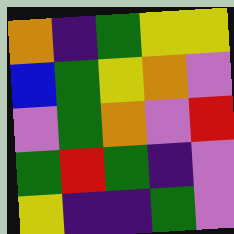[["orange", "indigo", "green", "yellow", "yellow"], ["blue", "green", "yellow", "orange", "violet"], ["violet", "green", "orange", "violet", "red"], ["green", "red", "green", "indigo", "violet"], ["yellow", "indigo", "indigo", "green", "violet"]]